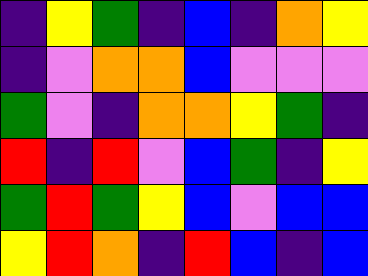[["indigo", "yellow", "green", "indigo", "blue", "indigo", "orange", "yellow"], ["indigo", "violet", "orange", "orange", "blue", "violet", "violet", "violet"], ["green", "violet", "indigo", "orange", "orange", "yellow", "green", "indigo"], ["red", "indigo", "red", "violet", "blue", "green", "indigo", "yellow"], ["green", "red", "green", "yellow", "blue", "violet", "blue", "blue"], ["yellow", "red", "orange", "indigo", "red", "blue", "indigo", "blue"]]